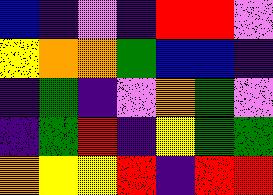[["blue", "indigo", "violet", "indigo", "red", "red", "violet"], ["yellow", "orange", "orange", "green", "blue", "blue", "indigo"], ["indigo", "green", "indigo", "violet", "orange", "green", "violet"], ["indigo", "green", "red", "indigo", "yellow", "green", "green"], ["orange", "yellow", "yellow", "red", "indigo", "red", "red"]]